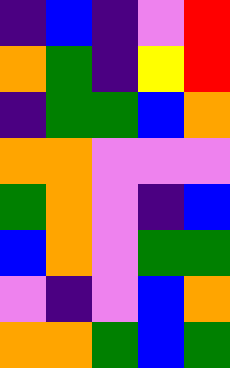[["indigo", "blue", "indigo", "violet", "red"], ["orange", "green", "indigo", "yellow", "red"], ["indigo", "green", "green", "blue", "orange"], ["orange", "orange", "violet", "violet", "violet"], ["green", "orange", "violet", "indigo", "blue"], ["blue", "orange", "violet", "green", "green"], ["violet", "indigo", "violet", "blue", "orange"], ["orange", "orange", "green", "blue", "green"]]